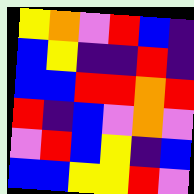[["yellow", "orange", "violet", "red", "blue", "indigo"], ["blue", "yellow", "indigo", "indigo", "red", "indigo"], ["blue", "blue", "red", "red", "orange", "red"], ["red", "indigo", "blue", "violet", "orange", "violet"], ["violet", "red", "blue", "yellow", "indigo", "blue"], ["blue", "blue", "yellow", "yellow", "red", "violet"]]